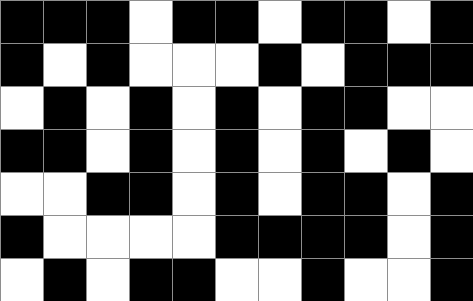[["black", "black", "black", "white", "black", "black", "white", "black", "black", "white", "black"], ["black", "white", "black", "white", "white", "white", "black", "white", "black", "black", "black"], ["white", "black", "white", "black", "white", "black", "white", "black", "black", "white", "white"], ["black", "black", "white", "black", "white", "black", "white", "black", "white", "black", "white"], ["white", "white", "black", "black", "white", "black", "white", "black", "black", "white", "black"], ["black", "white", "white", "white", "white", "black", "black", "black", "black", "white", "black"], ["white", "black", "white", "black", "black", "white", "white", "black", "white", "white", "black"]]